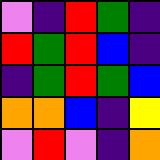[["violet", "indigo", "red", "green", "indigo"], ["red", "green", "red", "blue", "indigo"], ["indigo", "green", "red", "green", "blue"], ["orange", "orange", "blue", "indigo", "yellow"], ["violet", "red", "violet", "indigo", "orange"]]